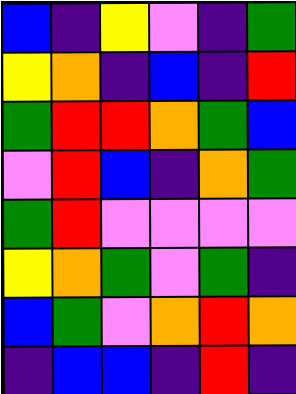[["blue", "indigo", "yellow", "violet", "indigo", "green"], ["yellow", "orange", "indigo", "blue", "indigo", "red"], ["green", "red", "red", "orange", "green", "blue"], ["violet", "red", "blue", "indigo", "orange", "green"], ["green", "red", "violet", "violet", "violet", "violet"], ["yellow", "orange", "green", "violet", "green", "indigo"], ["blue", "green", "violet", "orange", "red", "orange"], ["indigo", "blue", "blue", "indigo", "red", "indigo"]]